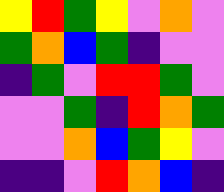[["yellow", "red", "green", "yellow", "violet", "orange", "violet"], ["green", "orange", "blue", "green", "indigo", "violet", "violet"], ["indigo", "green", "violet", "red", "red", "green", "violet"], ["violet", "violet", "green", "indigo", "red", "orange", "green"], ["violet", "violet", "orange", "blue", "green", "yellow", "violet"], ["indigo", "indigo", "violet", "red", "orange", "blue", "indigo"]]